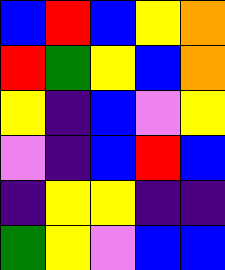[["blue", "red", "blue", "yellow", "orange"], ["red", "green", "yellow", "blue", "orange"], ["yellow", "indigo", "blue", "violet", "yellow"], ["violet", "indigo", "blue", "red", "blue"], ["indigo", "yellow", "yellow", "indigo", "indigo"], ["green", "yellow", "violet", "blue", "blue"]]